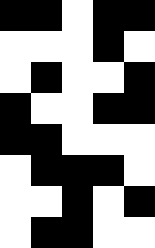[["black", "black", "white", "black", "black"], ["white", "white", "white", "black", "white"], ["white", "black", "white", "white", "black"], ["black", "white", "white", "black", "black"], ["black", "black", "white", "white", "white"], ["white", "black", "black", "black", "white"], ["white", "white", "black", "white", "black"], ["white", "black", "black", "white", "white"]]